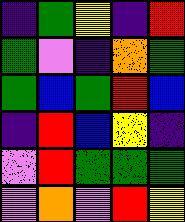[["indigo", "green", "yellow", "indigo", "red"], ["green", "violet", "indigo", "orange", "green"], ["green", "blue", "green", "red", "blue"], ["indigo", "red", "blue", "yellow", "indigo"], ["violet", "red", "green", "green", "green"], ["violet", "orange", "violet", "red", "yellow"]]